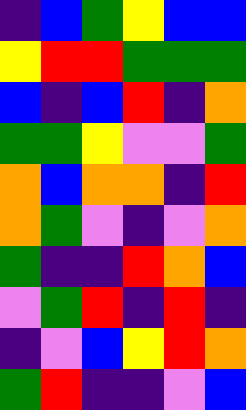[["indigo", "blue", "green", "yellow", "blue", "blue"], ["yellow", "red", "red", "green", "green", "green"], ["blue", "indigo", "blue", "red", "indigo", "orange"], ["green", "green", "yellow", "violet", "violet", "green"], ["orange", "blue", "orange", "orange", "indigo", "red"], ["orange", "green", "violet", "indigo", "violet", "orange"], ["green", "indigo", "indigo", "red", "orange", "blue"], ["violet", "green", "red", "indigo", "red", "indigo"], ["indigo", "violet", "blue", "yellow", "red", "orange"], ["green", "red", "indigo", "indigo", "violet", "blue"]]